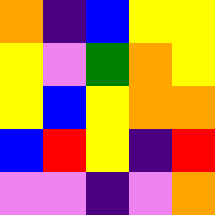[["orange", "indigo", "blue", "yellow", "yellow"], ["yellow", "violet", "green", "orange", "yellow"], ["yellow", "blue", "yellow", "orange", "orange"], ["blue", "red", "yellow", "indigo", "red"], ["violet", "violet", "indigo", "violet", "orange"]]